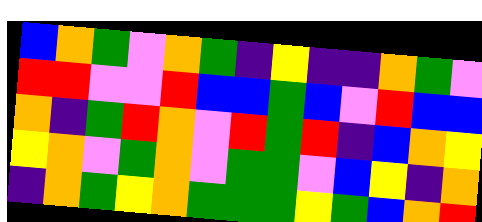[["blue", "orange", "green", "violet", "orange", "green", "indigo", "yellow", "indigo", "indigo", "orange", "green", "violet"], ["red", "red", "violet", "violet", "red", "blue", "blue", "green", "blue", "violet", "red", "blue", "blue"], ["orange", "indigo", "green", "red", "orange", "violet", "red", "green", "red", "indigo", "blue", "orange", "yellow"], ["yellow", "orange", "violet", "green", "orange", "violet", "green", "green", "violet", "blue", "yellow", "indigo", "orange"], ["indigo", "orange", "green", "yellow", "orange", "green", "green", "green", "yellow", "green", "blue", "orange", "red"]]